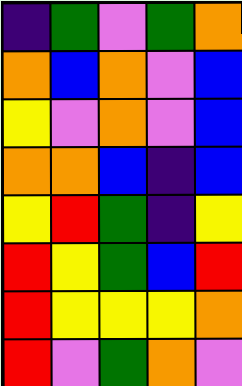[["indigo", "green", "violet", "green", "orange"], ["orange", "blue", "orange", "violet", "blue"], ["yellow", "violet", "orange", "violet", "blue"], ["orange", "orange", "blue", "indigo", "blue"], ["yellow", "red", "green", "indigo", "yellow"], ["red", "yellow", "green", "blue", "red"], ["red", "yellow", "yellow", "yellow", "orange"], ["red", "violet", "green", "orange", "violet"]]